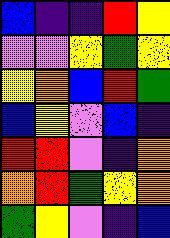[["blue", "indigo", "indigo", "red", "yellow"], ["violet", "violet", "yellow", "green", "yellow"], ["yellow", "orange", "blue", "red", "green"], ["blue", "yellow", "violet", "blue", "indigo"], ["red", "red", "violet", "indigo", "orange"], ["orange", "red", "green", "yellow", "orange"], ["green", "yellow", "violet", "indigo", "blue"]]